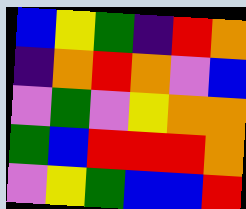[["blue", "yellow", "green", "indigo", "red", "orange"], ["indigo", "orange", "red", "orange", "violet", "blue"], ["violet", "green", "violet", "yellow", "orange", "orange"], ["green", "blue", "red", "red", "red", "orange"], ["violet", "yellow", "green", "blue", "blue", "red"]]